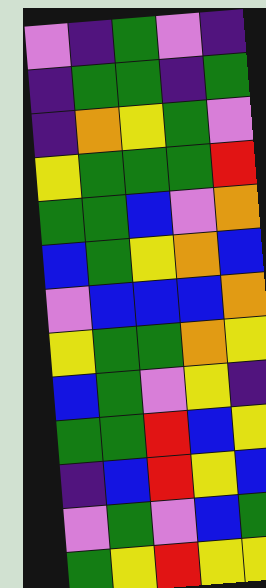[["violet", "indigo", "green", "violet", "indigo"], ["indigo", "green", "green", "indigo", "green"], ["indigo", "orange", "yellow", "green", "violet"], ["yellow", "green", "green", "green", "red"], ["green", "green", "blue", "violet", "orange"], ["blue", "green", "yellow", "orange", "blue"], ["violet", "blue", "blue", "blue", "orange"], ["yellow", "green", "green", "orange", "yellow"], ["blue", "green", "violet", "yellow", "indigo"], ["green", "green", "red", "blue", "yellow"], ["indigo", "blue", "red", "yellow", "blue"], ["violet", "green", "violet", "blue", "green"], ["green", "yellow", "red", "yellow", "yellow"]]